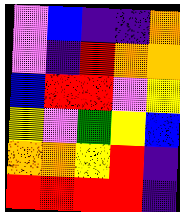[["violet", "blue", "indigo", "indigo", "orange"], ["violet", "indigo", "red", "orange", "orange"], ["blue", "red", "red", "violet", "yellow"], ["yellow", "violet", "green", "yellow", "blue"], ["orange", "orange", "yellow", "red", "indigo"], ["red", "red", "red", "red", "indigo"]]